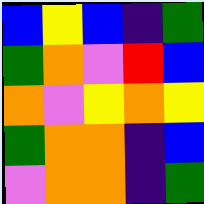[["blue", "yellow", "blue", "indigo", "green"], ["green", "orange", "violet", "red", "blue"], ["orange", "violet", "yellow", "orange", "yellow"], ["green", "orange", "orange", "indigo", "blue"], ["violet", "orange", "orange", "indigo", "green"]]